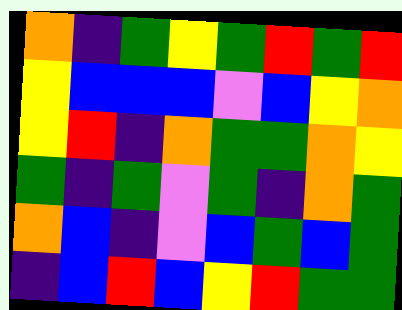[["orange", "indigo", "green", "yellow", "green", "red", "green", "red"], ["yellow", "blue", "blue", "blue", "violet", "blue", "yellow", "orange"], ["yellow", "red", "indigo", "orange", "green", "green", "orange", "yellow"], ["green", "indigo", "green", "violet", "green", "indigo", "orange", "green"], ["orange", "blue", "indigo", "violet", "blue", "green", "blue", "green"], ["indigo", "blue", "red", "blue", "yellow", "red", "green", "green"]]